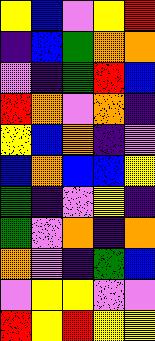[["yellow", "blue", "violet", "yellow", "red"], ["indigo", "blue", "green", "orange", "orange"], ["violet", "indigo", "green", "red", "blue"], ["red", "orange", "violet", "orange", "indigo"], ["yellow", "blue", "orange", "indigo", "violet"], ["blue", "orange", "blue", "blue", "yellow"], ["green", "indigo", "violet", "yellow", "indigo"], ["green", "violet", "orange", "indigo", "orange"], ["orange", "violet", "indigo", "green", "blue"], ["violet", "yellow", "yellow", "violet", "violet"], ["red", "yellow", "red", "yellow", "yellow"]]